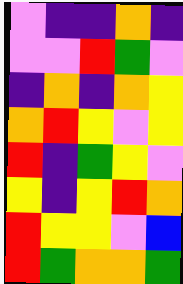[["violet", "indigo", "indigo", "orange", "indigo"], ["violet", "violet", "red", "green", "violet"], ["indigo", "orange", "indigo", "orange", "yellow"], ["orange", "red", "yellow", "violet", "yellow"], ["red", "indigo", "green", "yellow", "violet"], ["yellow", "indigo", "yellow", "red", "orange"], ["red", "yellow", "yellow", "violet", "blue"], ["red", "green", "orange", "orange", "green"]]